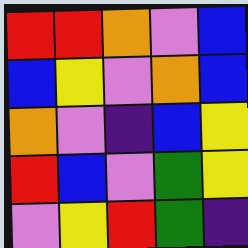[["red", "red", "orange", "violet", "blue"], ["blue", "yellow", "violet", "orange", "blue"], ["orange", "violet", "indigo", "blue", "yellow"], ["red", "blue", "violet", "green", "yellow"], ["violet", "yellow", "red", "green", "indigo"]]